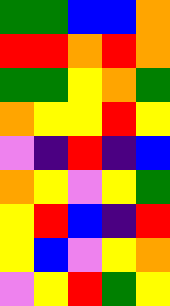[["green", "green", "blue", "blue", "orange"], ["red", "red", "orange", "red", "orange"], ["green", "green", "yellow", "orange", "green"], ["orange", "yellow", "yellow", "red", "yellow"], ["violet", "indigo", "red", "indigo", "blue"], ["orange", "yellow", "violet", "yellow", "green"], ["yellow", "red", "blue", "indigo", "red"], ["yellow", "blue", "violet", "yellow", "orange"], ["violet", "yellow", "red", "green", "yellow"]]